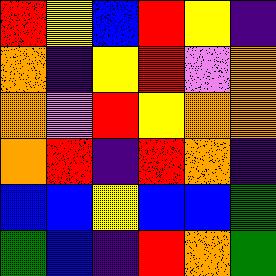[["red", "yellow", "blue", "red", "yellow", "indigo"], ["orange", "indigo", "yellow", "red", "violet", "orange"], ["orange", "violet", "red", "yellow", "orange", "orange"], ["orange", "red", "indigo", "red", "orange", "indigo"], ["blue", "blue", "yellow", "blue", "blue", "green"], ["green", "blue", "indigo", "red", "orange", "green"]]